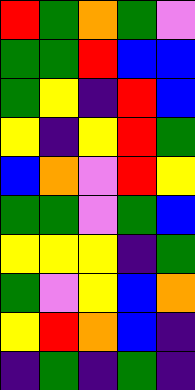[["red", "green", "orange", "green", "violet"], ["green", "green", "red", "blue", "blue"], ["green", "yellow", "indigo", "red", "blue"], ["yellow", "indigo", "yellow", "red", "green"], ["blue", "orange", "violet", "red", "yellow"], ["green", "green", "violet", "green", "blue"], ["yellow", "yellow", "yellow", "indigo", "green"], ["green", "violet", "yellow", "blue", "orange"], ["yellow", "red", "orange", "blue", "indigo"], ["indigo", "green", "indigo", "green", "indigo"]]